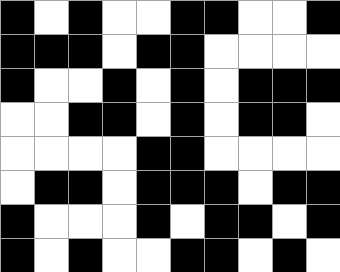[["black", "white", "black", "white", "white", "black", "black", "white", "white", "black"], ["black", "black", "black", "white", "black", "black", "white", "white", "white", "white"], ["black", "white", "white", "black", "white", "black", "white", "black", "black", "black"], ["white", "white", "black", "black", "white", "black", "white", "black", "black", "white"], ["white", "white", "white", "white", "black", "black", "white", "white", "white", "white"], ["white", "black", "black", "white", "black", "black", "black", "white", "black", "black"], ["black", "white", "white", "white", "black", "white", "black", "black", "white", "black"], ["black", "white", "black", "white", "white", "black", "black", "white", "black", "white"]]